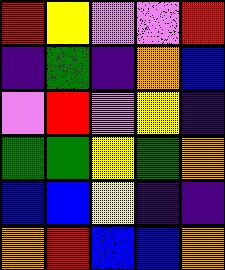[["red", "yellow", "violet", "violet", "red"], ["indigo", "green", "indigo", "orange", "blue"], ["violet", "red", "violet", "yellow", "indigo"], ["green", "green", "yellow", "green", "orange"], ["blue", "blue", "yellow", "indigo", "indigo"], ["orange", "red", "blue", "blue", "orange"]]